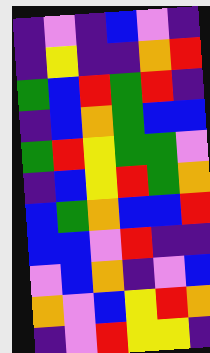[["indigo", "violet", "indigo", "blue", "violet", "indigo"], ["indigo", "yellow", "indigo", "indigo", "orange", "red"], ["green", "blue", "red", "green", "red", "indigo"], ["indigo", "blue", "orange", "green", "blue", "blue"], ["green", "red", "yellow", "green", "green", "violet"], ["indigo", "blue", "yellow", "red", "green", "orange"], ["blue", "green", "orange", "blue", "blue", "red"], ["blue", "blue", "violet", "red", "indigo", "indigo"], ["violet", "blue", "orange", "indigo", "violet", "blue"], ["orange", "violet", "blue", "yellow", "red", "orange"], ["indigo", "violet", "red", "yellow", "yellow", "indigo"]]